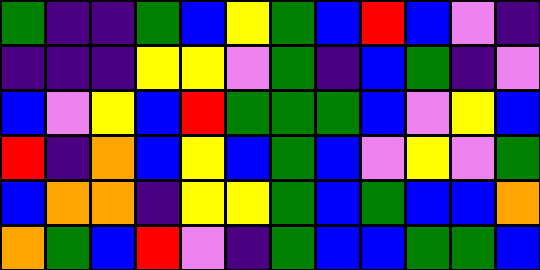[["green", "indigo", "indigo", "green", "blue", "yellow", "green", "blue", "red", "blue", "violet", "indigo"], ["indigo", "indigo", "indigo", "yellow", "yellow", "violet", "green", "indigo", "blue", "green", "indigo", "violet"], ["blue", "violet", "yellow", "blue", "red", "green", "green", "green", "blue", "violet", "yellow", "blue"], ["red", "indigo", "orange", "blue", "yellow", "blue", "green", "blue", "violet", "yellow", "violet", "green"], ["blue", "orange", "orange", "indigo", "yellow", "yellow", "green", "blue", "green", "blue", "blue", "orange"], ["orange", "green", "blue", "red", "violet", "indigo", "green", "blue", "blue", "green", "green", "blue"]]